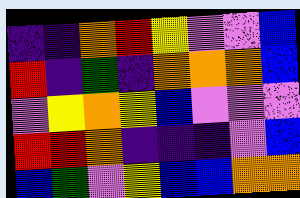[["indigo", "indigo", "orange", "red", "yellow", "violet", "violet", "blue"], ["red", "indigo", "green", "indigo", "orange", "orange", "orange", "blue"], ["violet", "yellow", "orange", "yellow", "blue", "violet", "violet", "violet"], ["red", "red", "orange", "indigo", "indigo", "indigo", "violet", "blue"], ["blue", "green", "violet", "yellow", "blue", "blue", "orange", "orange"]]